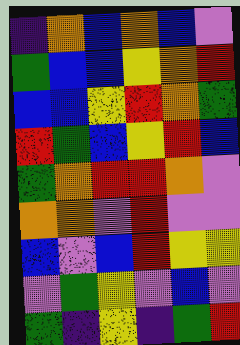[["indigo", "orange", "blue", "orange", "blue", "violet"], ["green", "blue", "blue", "yellow", "orange", "red"], ["blue", "blue", "yellow", "red", "orange", "green"], ["red", "green", "blue", "yellow", "red", "blue"], ["green", "orange", "red", "red", "orange", "violet"], ["orange", "orange", "violet", "red", "violet", "violet"], ["blue", "violet", "blue", "red", "yellow", "yellow"], ["violet", "green", "yellow", "violet", "blue", "violet"], ["green", "indigo", "yellow", "indigo", "green", "red"]]